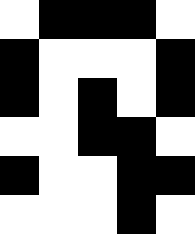[["white", "black", "black", "black", "white"], ["black", "white", "white", "white", "black"], ["black", "white", "black", "white", "black"], ["white", "white", "black", "black", "white"], ["black", "white", "white", "black", "black"], ["white", "white", "white", "black", "white"]]